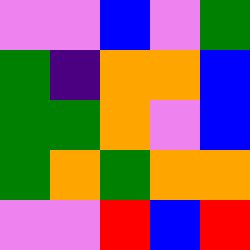[["violet", "violet", "blue", "violet", "green"], ["green", "indigo", "orange", "orange", "blue"], ["green", "green", "orange", "violet", "blue"], ["green", "orange", "green", "orange", "orange"], ["violet", "violet", "red", "blue", "red"]]